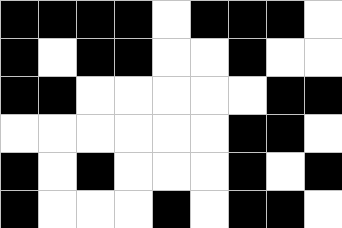[["black", "black", "black", "black", "white", "black", "black", "black", "white"], ["black", "white", "black", "black", "white", "white", "black", "white", "white"], ["black", "black", "white", "white", "white", "white", "white", "black", "black"], ["white", "white", "white", "white", "white", "white", "black", "black", "white"], ["black", "white", "black", "white", "white", "white", "black", "white", "black"], ["black", "white", "white", "white", "black", "white", "black", "black", "white"]]